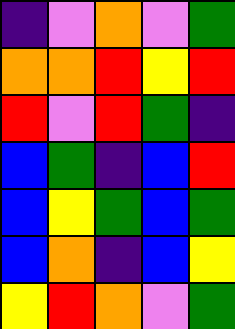[["indigo", "violet", "orange", "violet", "green"], ["orange", "orange", "red", "yellow", "red"], ["red", "violet", "red", "green", "indigo"], ["blue", "green", "indigo", "blue", "red"], ["blue", "yellow", "green", "blue", "green"], ["blue", "orange", "indigo", "blue", "yellow"], ["yellow", "red", "orange", "violet", "green"]]